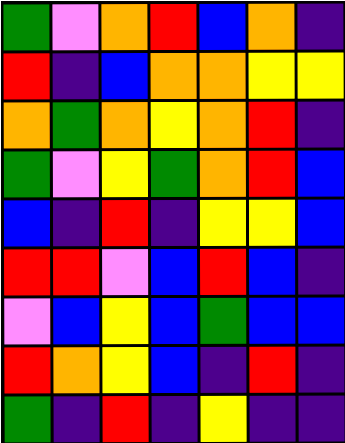[["green", "violet", "orange", "red", "blue", "orange", "indigo"], ["red", "indigo", "blue", "orange", "orange", "yellow", "yellow"], ["orange", "green", "orange", "yellow", "orange", "red", "indigo"], ["green", "violet", "yellow", "green", "orange", "red", "blue"], ["blue", "indigo", "red", "indigo", "yellow", "yellow", "blue"], ["red", "red", "violet", "blue", "red", "blue", "indigo"], ["violet", "blue", "yellow", "blue", "green", "blue", "blue"], ["red", "orange", "yellow", "blue", "indigo", "red", "indigo"], ["green", "indigo", "red", "indigo", "yellow", "indigo", "indigo"]]